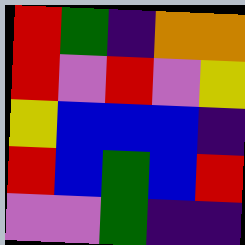[["red", "green", "indigo", "orange", "orange"], ["red", "violet", "red", "violet", "yellow"], ["yellow", "blue", "blue", "blue", "indigo"], ["red", "blue", "green", "blue", "red"], ["violet", "violet", "green", "indigo", "indigo"]]